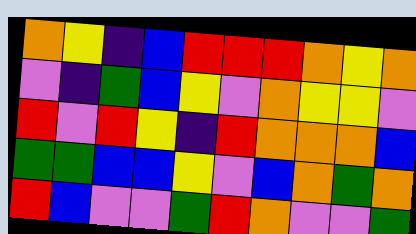[["orange", "yellow", "indigo", "blue", "red", "red", "red", "orange", "yellow", "orange"], ["violet", "indigo", "green", "blue", "yellow", "violet", "orange", "yellow", "yellow", "violet"], ["red", "violet", "red", "yellow", "indigo", "red", "orange", "orange", "orange", "blue"], ["green", "green", "blue", "blue", "yellow", "violet", "blue", "orange", "green", "orange"], ["red", "blue", "violet", "violet", "green", "red", "orange", "violet", "violet", "green"]]